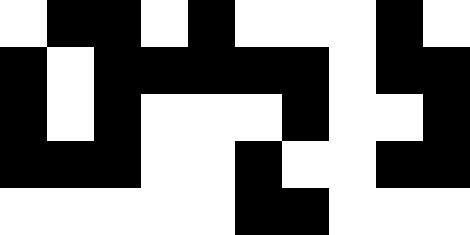[["white", "black", "black", "white", "black", "white", "white", "white", "black", "white"], ["black", "white", "black", "black", "black", "black", "black", "white", "black", "black"], ["black", "white", "black", "white", "white", "white", "black", "white", "white", "black"], ["black", "black", "black", "white", "white", "black", "white", "white", "black", "black"], ["white", "white", "white", "white", "white", "black", "black", "white", "white", "white"]]